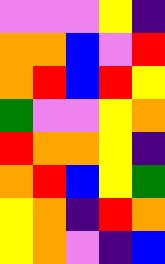[["violet", "violet", "violet", "yellow", "indigo"], ["orange", "orange", "blue", "violet", "red"], ["orange", "red", "blue", "red", "yellow"], ["green", "violet", "violet", "yellow", "orange"], ["red", "orange", "orange", "yellow", "indigo"], ["orange", "red", "blue", "yellow", "green"], ["yellow", "orange", "indigo", "red", "orange"], ["yellow", "orange", "violet", "indigo", "blue"]]